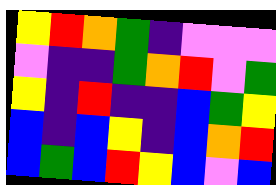[["yellow", "red", "orange", "green", "indigo", "violet", "violet", "violet"], ["violet", "indigo", "indigo", "green", "orange", "red", "violet", "green"], ["yellow", "indigo", "red", "indigo", "indigo", "blue", "green", "yellow"], ["blue", "indigo", "blue", "yellow", "indigo", "blue", "orange", "red"], ["blue", "green", "blue", "red", "yellow", "blue", "violet", "blue"]]